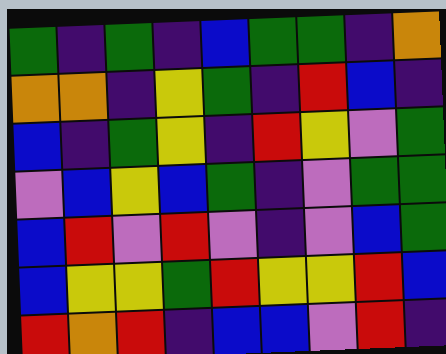[["green", "indigo", "green", "indigo", "blue", "green", "green", "indigo", "orange"], ["orange", "orange", "indigo", "yellow", "green", "indigo", "red", "blue", "indigo"], ["blue", "indigo", "green", "yellow", "indigo", "red", "yellow", "violet", "green"], ["violet", "blue", "yellow", "blue", "green", "indigo", "violet", "green", "green"], ["blue", "red", "violet", "red", "violet", "indigo", "violet", "blue", "green"], ["blue", "yellow", "yellow", "green", "red", "yellow", "yellow", "red", "blue"], ["red", "orange", "red", "indigo", "blue", "blue", "violet", "red", "indigo"]]